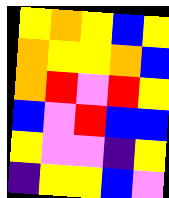[["yellow", "orange", "yellow", "blue", "yellow"], ["orange", "yellow", "yellow", "orange", "blue"], ["orange", "red", "violet", "red", "yellow"], ["blue", "violet", "red", "blue", "blue"], ["yellow", "violet", "violet", "indigo", "yellow"], ["indigo", "yellow", "yellow", "blue", "violet"]]